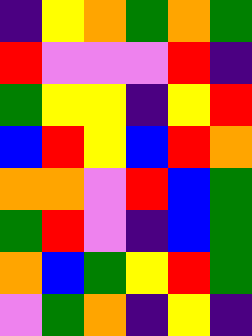[["indigo", "yellow", "orange", "green", "orange", "green"], ["red", "violet", "violet", "violet", "red", "indigo"], ["green", "yellow", "yellow", "indigo", "yellow", "red"], ["blue", "red", "yellow", "blue", "red", "orange"], ["orange", "orange", "violet", "red", "blue", "green"], ["green", "red", "violet", "indigo", "blue", "green"], ["orange", "blue", "green", "yellow", "red", "green"], ["violet", "green", "orange", "indigo", "yellow", "indigo"]]